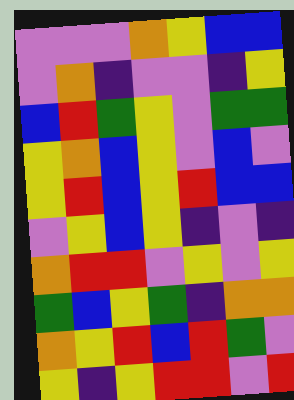[["violet", "violet", "violet", "orange", "yellow", "blue", "blue"], ["violet", "orange", "indigo", "violet", "violet", "indigo", "yellow"], ["blue", "red", "green", "yellow", "violet", "green", "green"], ["yellow", "orange", "blue", "yellow", "violet", "blue", "violet"], ["yellow", "red", "blue", "yellow", "red", "blue", "blue"], ["violet", "yellow", "blue", "yellow", "indigo", "violet", "indigo"], ["orange", "red", "red", "violet", "yellow", "violet", "yellow"], ["green", "blue", "yellow", "green", "indigo", "orange", "orange"], ["orange", "yellow", "red", "blue", "red", "green", "violet"], ["yellow", "indigo", "yellow", "red", "red", "violet", "red"]]